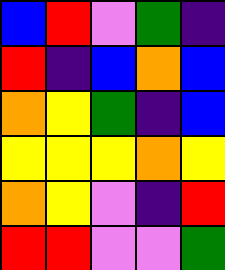[["blue", "red", "violet", "green", "indigo"], ["red", "indigo", "blue", "orange", "blue"], ["orange", "yellow", "green", "indigo", "blue"], ["yellow", "yellow", "yellow", "orange", "yellow"], ["orange", "yellow", "violet", "indigo", "red"], ["red", "red", "violet", "violet", "green"]]